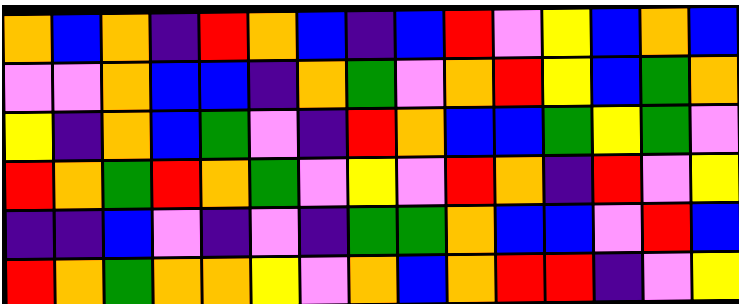[["orange", "blue", "orange", "indigo", "red", "orange", "blue", "indigo", "blue", "red", "violet", "yellow", "blue", "orange", "blue"], ["violet", "violet", "orange", "blue", "blue", "indigo", "orange", "green", "violet", "orange", "red", "yellow", "blue", "green", "orange"], ["yellow", "indigo", "orange", "blue", "green", "violet", "indigo", "red", "orange", "blue", "blue", "green", "yellow", "green", "violet"], ["red", "orange", "green", "red", "orange", "green", "violet", "yellow", "violet", "red", "orange", "indigo", "red", "violet", "yellow"], ["indigo", "indigo", "blue", "violet", "indigo", "violet", "indigo", "green", "green", "orange", "blue", "blue", "violet", "red", "blue"], ["red", "orange", "green", "orange", "orange", "yellow", "violet", "orange", "blue", "orange", "red", "red", "indigo", "violet", "yellow"]]